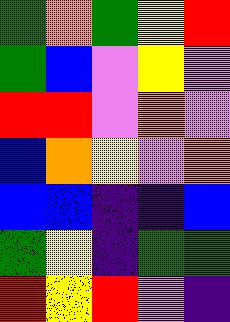[["green", "orange", "green", "yellow", "red"], ["green", "blue", "violet", "yellow", "violet"], ["red", "red", "violet", "orange", "violet"], ["blue", "orange", "yellow", "violet", "orange"], ["blue", "blue", "indigo", "indigo", "blue"], ["green", "yellow", "indigo", "green", "green"], ["red", "yellow", "red", "violet", "indigo"]]